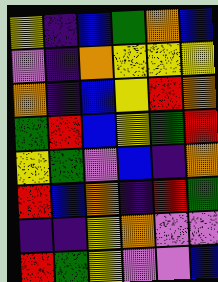[["yellow", "indigo", "blue", "green", "orange", "blue"], ["violet", "indigo", "orange", "yellow", "yellow", "yellow"], ["orange", "indigo", "blue", "yellow", "red", "orange"], ["green", "red", "blue", "yellow", "green", "red"], ["yellow", "green", "violet", "blue", "indigo", "orange"], ["red", "blue", "orange", "indigo", "red", "green"], ["indigo", "indigo", "yellow", "orange", "violet", "violet"], ["red", "green", "yellow", "violet", "violet", "blue"]]